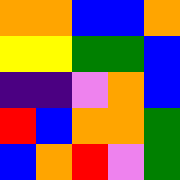[["orange", "orange", "blue", "blue", "orange"], ["yellow", "yellow", "green", "green", "blue"], ["indigo", "indigo", "violet", "orange", "blue"], ["red", "blue", "orange", "orange", "green"], ["blue", "orange", "red", "violet", "green"]]